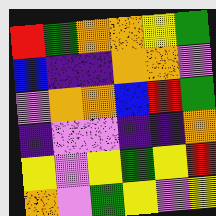[["red", "green", "orange", "orange", "yellow", "green"], ["blue", "indigo", "indigo", "orange", "orange", "violet"], ["violet", "orange", "orange", "blue", "red", "green"], ["indigo", "violet", "violet", "indigo", "indigo", "orange"], ["yellow", "violet", "yellow", "green", "yellow", "red"], ["orange", "violet", "green", "yellow", "violet", "yellow"]]